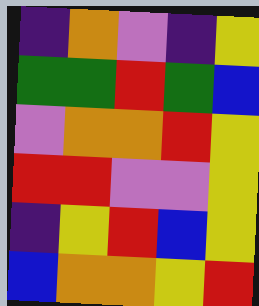[["indigo", "orange", "violet", "indigo", "yellow"], ["green", "green", "red", "green", "blue"], ["violet", "orange", "orange", "red", "yellow"], ["red", "red", "violet", "violet", "yellow"], ["indigo", "yellow", "red", "blue", "yellow"], ["blue", "orange", "orange", "yellow", "red"]]